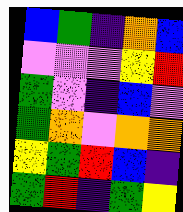[["blue", "green", "indigo", "orange", "blue"], ["violet", "violet", "violet", "yellow", "red"], ["green", "violet", "indigo", "blue", "violet"], ["green", "orange", "violet", "orange", "orange"], ["yellow", "green", "red", "blue", "indigo"], ["green", "red", "indigo", "green", "yellow"]]